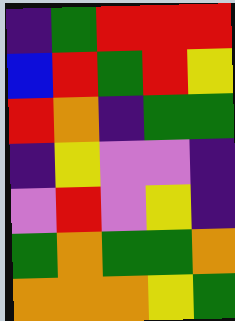[["indigo", "green", "red", "red", "red"], ["blue", "red", "green", "red", "yellow"], ["red", "orange", "indigo", "green", "green"], ["indigo", "yellow", "violet", "violet", "indigo"], ["violet", "red", "violet", "yellow", "indigo"], ["green", "orange", "green", "green", "orange"], ["orange", "orange", "orange", "yellow", "green"]]